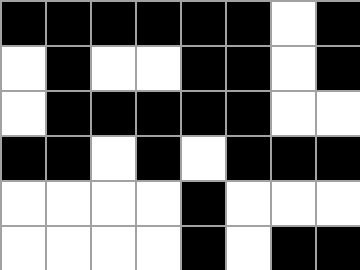[["black", "black", "black", "black", "black", "black", "white", "black"], ["white", "black", "white", "white", "black", "black", "white", "black"], ["white", "black", "black", "black", "black", "black", "white", "white"], ["black", "black", "white", "black", "white", "black", "black", "black"], ["white", "white", "white", "white", "black", "white", "white", "white"], ["white", "white", "white", "white", "black", "white", "black", "black"]]